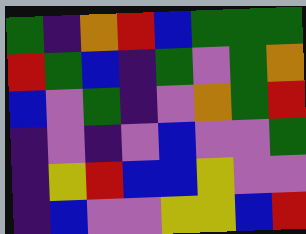[["green", "indigo", "orange", "red", "blue", "green", "green", "green"], ["red", "green", "blue", "indigo", "green", "violet", "green", "orange"], ["blue", "violet", "green", "indigo", "violet", "orange", "green", "red"], ["indigo", "violet", "indigo", "violet", "blue", "violet", "violet", "green"], ["indigo", "yellow", "red", "blue", "blue", "yellow", "violet", "violet"], ["indigo", "blue", "violet", "violet", "yellow", "yellow", "blue", "red"]]